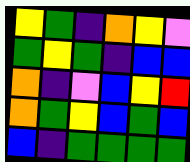[["yellow", "green", "indigo", "orange", "yellow", "violet"], ["green", "yellow", "green", "indigo", "blue", "blue"], ["orange", "indigo", "violet", "blue", "yellow", "red"], ["orange", "green", "yellow", "blue", "green", "blue"], ["blue", "indigo", "green", "green", "green", "green"]]